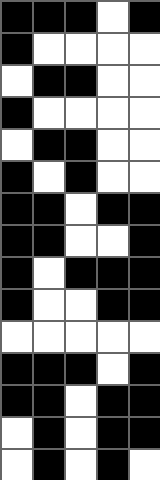[["black", "black", "black", "white", "black"], ["black", "white", "white", "white", "white"], ["white", "black", "black", "white", "white"], ["black", "white", "white", "white", "white"], ["white", "black", "black", "white", "white"], ["black", "white", "black", "white", "white"], ["black", "black", "white", "black", "black"], ["black", "black", "white", "white", "black"], ["black", "white", "black", "black", "black"], ["black", "white", "white", "black", "black"], ["white", "white", "white", "white", "white"], ["black", "black", "black", "white", "black"], ["black", "black", "white", "black", "black"], ["white", "black", "white", "black", "black"], ["white", "black", "white", "black", "white"]]